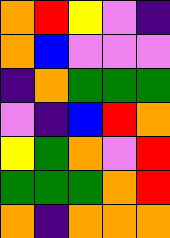[["orange", "red", "yellow", "violet", "indigo"], ["orange", "blue", "violet", "violet", "violet"], ["indigo", "orange", "green", "green", "green"], ["violet", "indigo", "blue", "red", "orange"], ["yellow", "green", "orange", "violet", "red"], ["green", "green", "green", "orange", "red"], ["orange", "indigo", "orange", "orange", "orange"]]